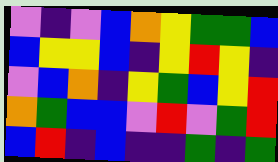[["violet", "indigo", "violet", "blue", "orange", "yellow", "green", "green", "blue"], ["blue", "yellow", "yellow", "blue", "indigo", "yellow", "red", "yellow", "indigo"], ["violet", "blue", "orange", "indigo", "yellow", "green", "blue", "yellow", "red"], ["orange", "green", "blue", "blue", "violet", "red", "violet", "green", "red"], ["blue", "red", "indigo", "blue", "indigo", "indigo", "green", "indigo", "green"]]